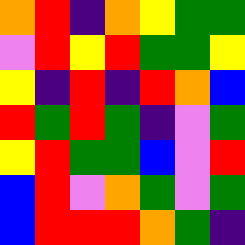[["orange", "red", "indigo", "orange", "yellow", "green", "green"], ["violet", "red", "yellow", "red", "green", "green", "yellow"], ["yellow", "indigo", "red", "indigo", "red", "orange", "blue"], ["red", "green", "red", "green", "indigo", "violet", "green"], ["yellow", "red", "green", "green", "blue", "violet", "red"], ["blue", "red", "violet", "orange", "green", "violet", "green"], ["blue", "red", "red", "red", "orange", "green", "indigo"]]